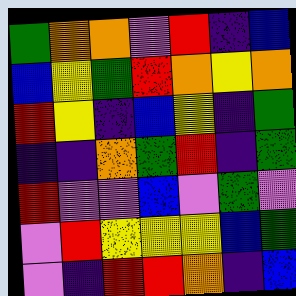[["green", "orange", "orange", "violet", "red", "indigo", "blue"], ["blue", "yellow", "green", "red", "orange", "yellow", "orange"], ["red", "yellow", "indigo", "blue", "yellow", "indigo", "green"], ["indigo", "indigo", "orange", "green", "red", "indigo", "green"], ["red", "violet", "violet", "blue", "violet", "green", "violet"], ["violet", "red", "yellow", "yellow", "yellow", "blue", "green"], ["violet", "indigo", "red", "red", "orange", "indigo", "blue"]]